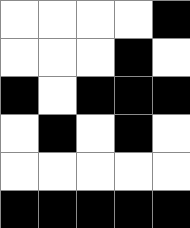[["white", "white", "white", "white", "black"], ["white", "white", "white", "black", "white"], ["black", "white", "black", "black", "black"], ["white", "black", "white", "black", "white"], ["white", "white", "white", "white", "white"], ["black", "black", "black", "black", "black"]]